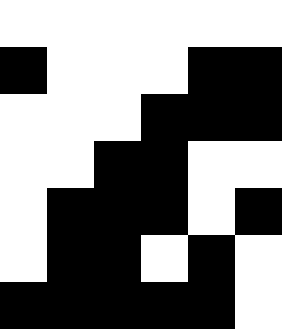[["white", "white", "white", "white", "white", "white"], ["black", "white", "white", "white", "black", "black"], ["white", "white", "white", "black", "black", "black"], ["white", "white", "black", "black", "white", "white"], ["white", "black", "black", "black", "white", "black"], ["white", "black", "black", "white", "black", "white"], ["black", "black", "black", "black", "black", "white"]]